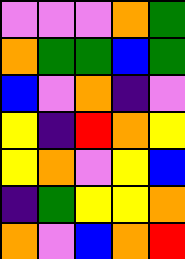[["violet", "violet", "violet", "orange", "green"], ["orange", "green", "green", "blue", "green"], ["blue", "violet", "orange", "indigo", "violet"], ["yellow", "indigo", "red", "orange", "yellow"], ["yellow", "orange", "violet", "yellow", "blue"], ["indigo", "green", "yellow", "yellow", "orange"], ["orange", "violet", "blue", "orange", "red"]]